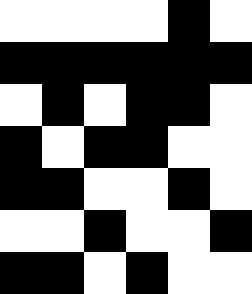[["white", "white", "white", "white", "black", "white"], ["black", "black", "black", "black", "black", "black"], ["white", "black", "white", "black", "black", "white"], ["black", "white", "black", "black", "white", "white"], ["black", "black", "white", "white", "black", "white"], ["white", "white", "black", "white", "white", "black"], ["black", "black", "white", "black", "white", "white"]]